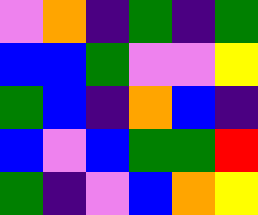[["violet", "orange", "indigo", "green", "indigo", "green"], ["blue", "blue", "green", "violet", "violet", "yellow"], ["green", "blue", "indigo", "orange", "blue", "indigo"], ["blue", "violet", "blue", "green", "green", "red"], ["green", "indigo", "violet", "blue", "orange", "yellow"]]